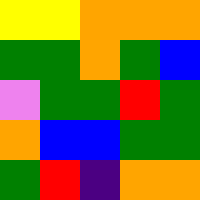[["yellow", "yellow", "orange", "orange", "orange"], ["green", "green", "orange", "green", "blue"], ["violet", "green", "green", "red", "green"], ["orange", "blue", "blue", "green", "green"], ["green", "red", "indigo", "orange", "orange"]]